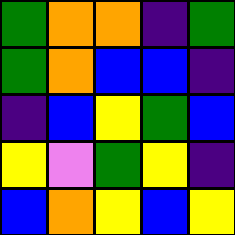[["green", "orange", "orange", "indigo", "green"], ["green", "orange", "blue", "blue", "indigo"], ["indigo", "blue", "yellow", "green", "blue"], ["yellow", "violet", "green", "yellow", "indigo"], ["blue", "orange", "yellow", "blue", "yellow"]]